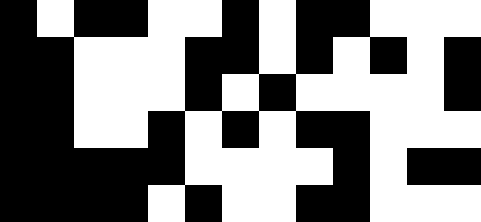[["black", "white", "black", "black", "white", "white", "black", "white", "black", "black", "white", "white", "white"], ["black", "black", "white", "white", "white", "black", "black", "white", "black", "white", "black", "white", "black"], ["black", "black", "white", "white", "white", "black", "white", "black", "white", "white", "white", "white", "black"], ["black", "black", "white", "white", "black", "white", "black", "white", "black", "black", "white", "white", "white"], ["black", "black", "black", "black", "black", "white", "white", "white", "white", "black", "white", "black", "black"], ["black", "black", "black", "black", "white", "black", "white", "white", "black", "black", "white", "white", "white"]]